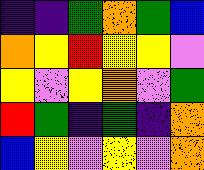[["indigo", "indigo", "green", "orange", "green", "blue"], ["orange", "yellow", "red", "yellow", "yellow", "violet"], ["yellow", "violet", "yellow", "orange", "violet", "green"], ["red", "green", "indigo", "green", "indigo", "orange"], ["blue", "yellow", "violet", "yellow", "violet", "orange"]]